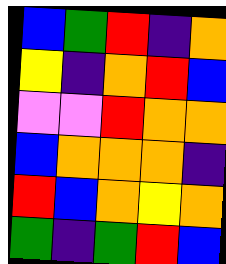[["blue", "green", "red", "indigo", "orange"], ["yellow", "indigo", "orange", "red", "blue"], ["violet", "violet", "red", "orange", "orange"], ["blue", "orange", "orange", "orange", "indigo"], ["red", "blue", "orange", "yellow", "orange"], ["green", "indigo", "green", "red", "blue"]]